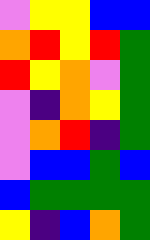[["violet", "yellow", "yellow", "blue", "blue"], ["orange", "red", "yellow", "red", "green"], ["red", "yellow", "orange", "violet", "green"], ["violet", "indigo", "orange", "yellow", "green"], ["violet", "orange", "red", "indigo", "green"], ["violet", "blue", "blue", "green", "blue"], ["blue", "green", "green", "green", "green"], ["yellow", "indigo", "blue", "orange", "green"]]